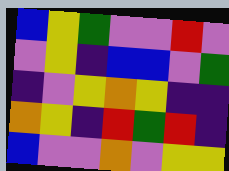[["blue", "yellow", "green", "violet", "violet", "red", "violet"], ["violet", "yellow", "indigo", "blue", "blue", "violet", "green"], ["indigo", "violet", "yellow", "orange", "yellow", "indigo", "indigo"], ["orange", "yellow", "indigo", "red", "green", "red", "indigo"], ["blue", "violet", "violet", "orange", "violet", "yellow", "yellow"]]